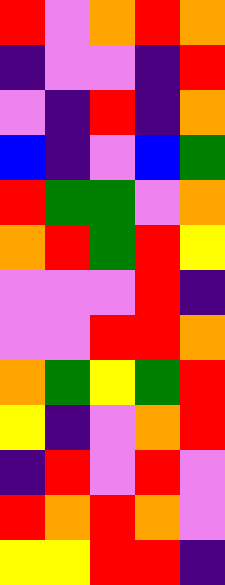[["red", "violet", "orange", "red", "orange"], ["indigo", "violet", "violet", "indigo", "red"], ["violet", "indigo", "red", "indigo", "orange"], ["blue", "indigo", "violet", "blue", "green"], ["red", "green", "green", "violet", "orange"], ["orange", "red", "green", "red", "yellow"], ["violet", "violet", "violet", "red", "indigo"], ["violet", "violet", "red", "red", "orange"], ["orange", "green", "yellow", "green", "red"], ["yellow", "indigo", "violet", "orange", "red"], ["indigo", "red", "violet", "red", "violet"], ["red", "orange", "red", "orange", "violet"], ["yellow", "yellow", "red", "red", "indigo"]]